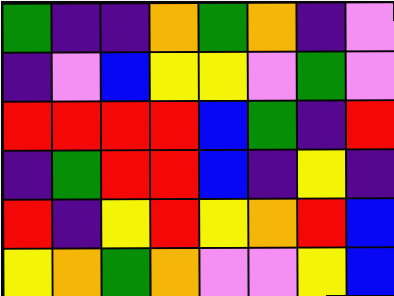[["green", "indigo", "indigo", "orange", "green", "orange", "indigo", "violet"], ["indigo", "violet", "blue", "yellow", "yellow", "violet", "green", "violet"], ["red", "red", "red", "red", "blue", "green", "indigo", "red"], ["indigo", "green", "red", "red", "blue", "indigo", "yellow", "indigo"], ["red", "indigo", "yellow", "red", "yellow", "orange", "red", "blue"], ["yellow", "orange", "green", "orange", "violet", "violet", "yellow", "blue"]]